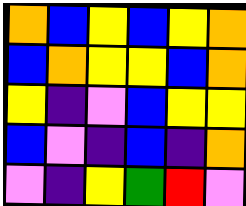[["orange", "blue", "yellow", "blue", "yellow", "orange"], ["blue", "orange", "yellow", "yellow", "blue", "orange"], ["yellow", "indigo", "violet", "blue", "yellow", "yellow"], ["blue", "violet", "indigo", "blue", "indigo", "orange"], ["violet", "indigo", "yellow", "green", "red", "violet"]]